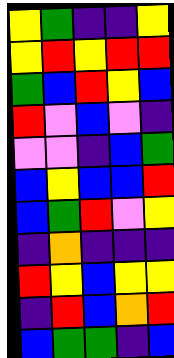[["yellow", "green", "indigo", "indigo", "yellow"], ["yellow", "red", "yellow", "red", "red"], ["green", "blue", "red", "yellow", "blue"], ["red", "violet", "blue", "violet", "indigo"], ["violet", "violet", "indigo", "blue", "green"], ["blue", "yellow", "blue", "blue", "red"], ["blue", "green", "red", "violet", "yellow"], ["indigo", "orange", "indigo", "indigo", "indigo"], ["red", "yellow", "blue", "yellow", "yellow"], ["indigo", "red", "blue", "orange", "red"], ["blue", "green", "green", "indigo", "blue"]]